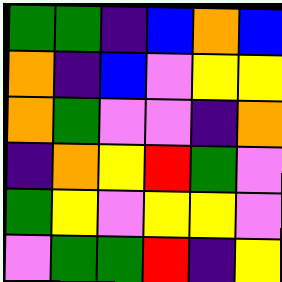[["green", "green", "indigo", "blue", "orange", "blue"], ["orange", "indigo", "blue", "violet", "yellow", "yellow"], ["orange", "green", "violet", "violet", "indigo", "orange"], ["indigo", "orange", "yellow", "red", "green", "violet"], ["green", "yellow", "violet", "yellow", "yellow", "violet"], ["violet", "green", "green", "red", "indigo", "yellow"]]